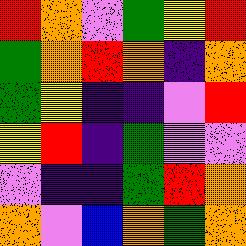[["red", "orange", "violet", "green", "yellow", "red"], ["green", "orange", "red", "orange", "indigo", "orange"], ["green", "yellow", "indigo", "indigo", "violet", "red"], ["yellow", "red", "indigo", "green", "violet", "violet"], ["violet", "indigo", "indigo", "green", "red", "orange"], ["orange", "violet", "blue", "orange", "green", "orange"]]